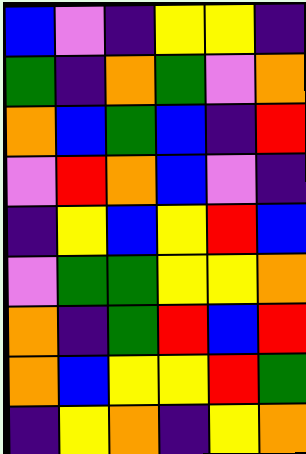[["blue", "violet", "indigo", "yellow", "yellow", "indigo"], ["green", "indigo", "orange", "green", "violet", "orange"], ["orange", "blue", "green", "blue", "indigo", "red"], ["violet", "red", "orange", "blue", "violet", "indigo"], ["indigo", "yellow", "blue", "yellow", "red", "blue"], ["violet", "green", "green", "yellow", "yellow", "orange"], ["orange", "indigo", "green", "red", "blue", "red"], ["orange", "blue", "yellow", "yellow", "red", "green"], ["indigo", "yellow", "orange", "indigo", "yellow", "orange"]]